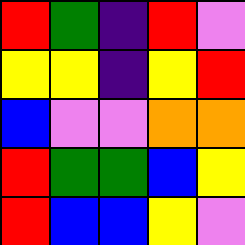[["red", "green", "indigo", "red", "violet"], ["yellow", "yellow", "indigo", "yellow", "red"], ["blue", "violet", "violet", "orange", "orange"], ["red", "green", "green", "blue", "yellow"], ["red", "blue", "blue", "yellow", "violet"]]